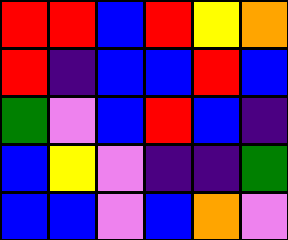[["red", "red", "blue", "red", "yellow", "orange"], ["red", "indigo", "blue", "blue", "red", "blue"], ["green", "violet", "blue", "red", "blue", "indigo"], ["blue", "yellow", "violet", "indigo", "indigo", "green"], ["blue", "blue", "violet", "blue", "orange", "violet"]]